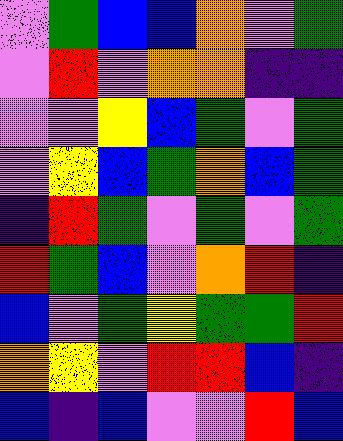[["violet", "green", "blue", "blue", "orange", "violet", "green"], ["violet", "red", "violet", "orange", "orange", "indigo", "indigo"], ["violet", "violet", "yellow", "blue", "green", "violet", "green"], ["violet", "yellow", "blue", "green", "orange", "blue", "green"], ["indigo", "red", "green", "violet", "green", "violet", "green"], ["red", "green", "blue", "violet", "orange", "red", "indigo"], ["blue", "violet", "green", "yellow", "green", "green", "red"], ["orange", "yellow", "violet", "red", "red", "blue", "indigo"], ["blue", "indigo", "blue", "violet", "violet", "red", "blue"]]